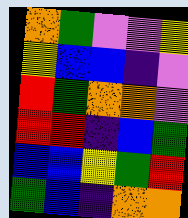[["orange", "green", "violet", "violet", "yellow"], ["yellow", "blue", "blue", "indigo", "violet"], ["red", "green", "orange", "orange", "violet"], ["red", "red", "indigo", "blue", "green"], ["blue", "blue", "yellow", "green", "red"], ["green", "blue", "indigo", "orange", "orange"]]